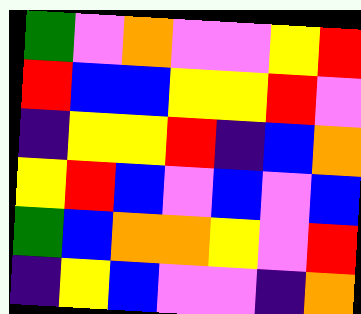[["green", "violet", "orange", "violet", "violet", "yellow", "red"], ["red", "blue", "blue", "yellow", "yellow", "red", "violet"], ["indigo", "yellow", "yellow", "red", "indigo", "blue", "orange"], ["yellow", "red", "blue", "violet", "blue", "violet", "blue"], ["green", "blue", "orange", "orange", "yellow", "violet", "red"], ["indigo", "yellow", "blue", "violet", "violet", "indigo", "orange"]]